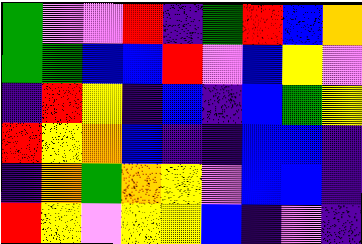[["green", "violet", "violet", "red", "indigo", "green", "red", "blue", "orange"], ["green", "green", "blue", "blue", "red", "violet", "blue", "yellow", "violet"], ["indigo", "red", "yellow", "indigo", "blue", "indigo", "blue", "green", "yellow"], ["red", "yellow", "orange", "blue", "indigo", "indigo", "blue", "blue", "indigo"], ["indigo", "orange", "green", "orange", "yellow", "violet", "blue", "blue", "indigo"], ["red", "yellow", "violet", "yellow", "yellow", "blue", "indigo", "violet", "indigo"]]